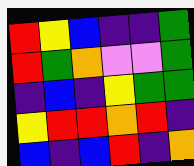[["red", "yellow", "blue", "indigo", "indigo", "green"], ["red", "green", "orange", "violet", "violet", "green"], ["indigo", "blue", "indigo", "yellow", "green", "green"], ["yellow", "red", "red", "orange", "red", "indigo"], ["blue", "indigo", "blue", "red", "indigo", "orange"]]